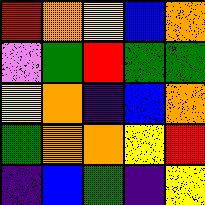[["red", "orange", "yellow", "blue", "orange"], ["violet", "green", "red", "green", "green"], ["yellow", "orange", "indigo", "blue", "orange"], ["green", "orange", "orange", "yellow", "red"], ["indigo", "blue", "green", "indigo", "yellow"]]